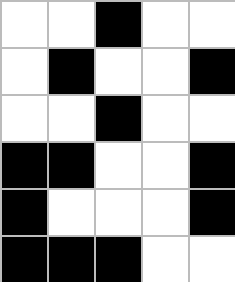[["white", "white", "black", "white", "white"], ["white", "black", "white", "white", "black"], ["white", "white", "black", "white", "white"], ["black", "black", "white", "white", "black"], ["black", "white", "white", "white", "black"], ["black", "black", "black", "white", "white"]]